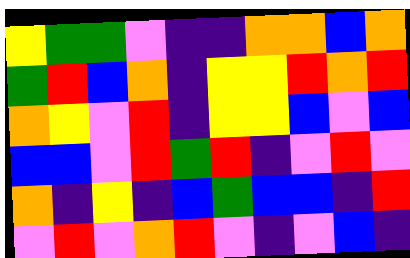[["yellow", "green", "green", "violet", "indigo", "indigo", "orange", "orange", "blue", "orange"], ["green", "red", "blue", "orange", "indigo", "yellow", "yellow", "red", "orange", "red"], ["orange", "yellow", "violet", "red", "indigo", "yellow", "yellow", "blue", "violet", "blue"], ["blue", "blue", "violet", "red", "green", "red", "indigo", "violet", "red", "violet"], ["orange", "indigo", "yellow", "indigo", "blue", "green", "blue", "blue", "indigo", "red"], ["violet", "red", "violet", "orange", "red", "violet", "indigo", "violet", "blue", "indigo"]]